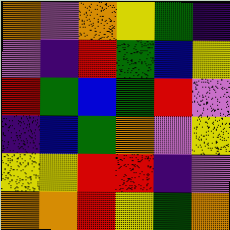[["orange", "violet", "orange", "yellow", "green", "indigo"], ["violet", "indigo", "red", "green", "blue", "yellow"], ["red", "green", "blue", "green", "red", "violet"], ["indigo", "blue", "green", "orange", "violet", "yellow"], ["yellow", "yellow", "red", "red", "indigo", "violet"], ["orange", "orange", "red", "yellow", "green", "orange"]]